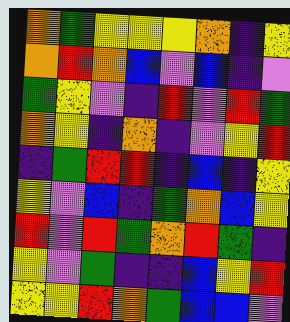[["orange", "green", "yellow", "yellow", "yellow", "orange", "indigo", "yellow"], ["orange", "red", "orange", "blue", "violet", "blue", "indigo", "violet"], ["green", "yellow", "violet", "indigo", "red", "violet", "red", "green"], ["orange", "yellow", "indigo", "orange", "indigo", "violet", "yellow", "red"], ["indigo", "green", "red", "red", "indigo", "blue", "indigo", "yellow"], ["yellow", "violet", "blue", "indigo", "green", "orange", "blue", "yellow"], ["red", "violet", "red", "green", "orange", "red", "green", "indigo"], ["yellow", "violet", "green", "indigo", "indigo", "blue", "yellow", "red"], ["yellow", "yellow", "red", "orange", "green", "blue", "blue", "violet"]]